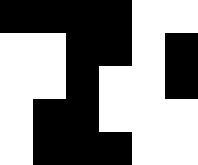[["black", "black", "black", "black", "white", "white"], ["white", "white", "black", "black", "white", "black"], ["white", "white", "black", "white", "white", "black"], ["white", "black", "black", "white", "white", "white"], ["white", "black", "black", "black", "white", "white"]]